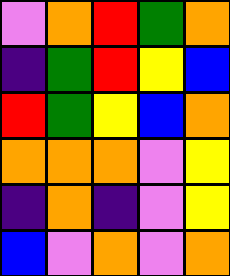[["violet", "orange", "red", "green", "orange"], ["indigo", "green", "red", "yellow", "blue"], ["red", "green", "yellow", "blue", "orange"], ["orange", "orange", "orange", "violet", "yellow"], ["indigo", "orange", "indigo", "violet", "yellow"], ["blue", "violet", "orange", "violet", "orange"]]